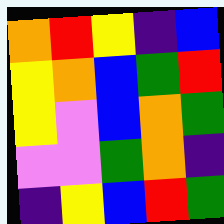[["orange", "red", "yellow", "indigo", "blue"], ["yellow", "orange", "blue", "green", "red"], ["yellow", "violet", "blue", "orange", "green"], ["violet", "violet", "green", "orange", "indigo"], ["indigo", "yellow", "blue", "red", "green"]]